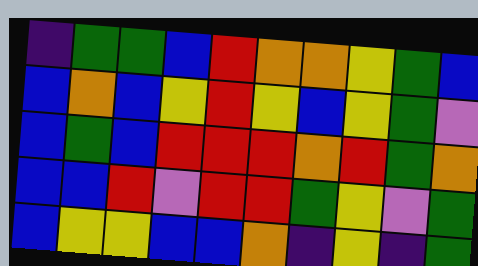[["indigo", "green", "green", "blue", "red", "orange", "orange", "yellow", "green", "blue"], ["blue", "orange", "blue", "yellow", "red", "yellow", "blue", "yellow", "green", "violet"], ["blue", "green", "blue", "red", "red", "red", "orange", "red", "green", "orange"], ["blue", "blue", "red", "violet", "red", "red", "green", "yellow", "violet", "green"], ["blue", "yellow", "yellow", "blue", "blue", "orange", "indigo", "yellow", "indigo", "green"]]